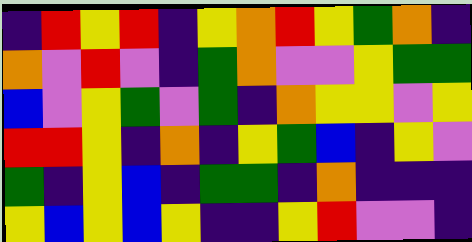[["indigo", "red", "yellow", "red", "indigo", "yellow", "orange", "red", "yellow", "green", "orange", "indigo"], ["orange", "violet", "red", "violet", "indigo", "green", "orange", "violet", "violet", "yellow", "green", "green"], ["blue", "violet", "yellow", "green", "violet", "green", "indigo", "orange", "yellow", "yellow", "violet", "yellow"], ["red", "red", "yellow", "indigo", "orange", "indigo", "yellow", "green", "blue", "indigo", "yellow", "violet"], ["green", "indigo", "yellow", "blue", "indigo", "green", "green", "indigo", "orange", "indigo", "indigo", "indigo"], ["yellow", "blue", "yellow", "blue", "yellow", "indigo", "indigo", "yellow", "red", "violet", "violet", "indigo"]]